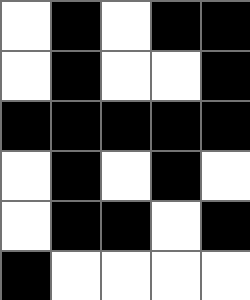[["white", "black", "white", "black", "black"], ["white", "black", "white", "white", "black"], ["black", "black", "black", "black", "black"], ["white", "black", "white", "black", "white"], ["white", "black", "black", "white", "black"], ["black", "white", "white", "white", "white"]]